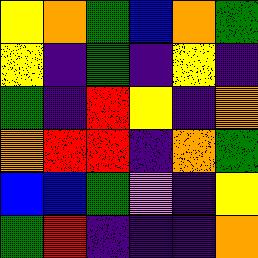[["yellow", "orange", "green", "blue", "orange", "green"], ["yellow", "indigo", "green", "indigo", "yellow", "indigo"], ["green", "indigo", "red", "yellow", "indigo", "orange"], ["orange", "red", "red", "indigo", "orange", "green"], ["blue", "blue", "green", "violet", "indigo", "yellow"], ["green", "red", "indigo", "indigo", "indigo", "orange"]]